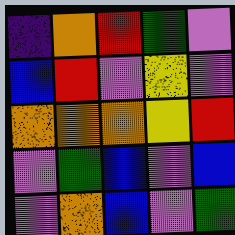[["indigo", "orange", "red", "green", "violet"], ["blue", "red", "violet", "yellow", "violet"], ["orange", "orange", "orange", "yellow", "red"], ["violet", "green", "blue", "violet", "blue"], ["violet", "orange", "blue", "violet", "green"]]